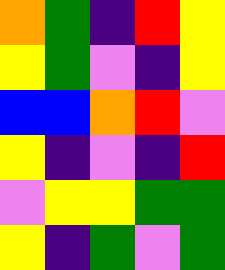[["orange", "green", "indigo", "red", "yellow"], ["yellow", "green", "violet", "indigo", "yellow"], ["blue", "blue", "orange", "red", "violet"], ["yellow", "indigo", "violet", "indigo", "red"], ["violet", "yellow", "yellow", "green", "green"], ["yellow", "indigo", "green", "violet", "green"]]